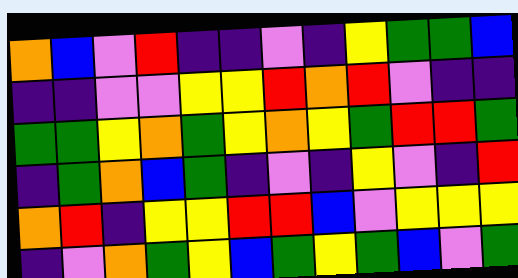[["orange", "blue", "violet", "red", "indigo", "indigo", "violet", "indigo", "yellow", "green", "green", "blue"], ["indigo", "indigo", "violet", "violet", "yellow", "yellow", "red", "orange", "red", "violet", "indigo", "indigo"], ["green", "green", "yellow", "orange", "green", "yellow", "orange", "yellow", "green", "red", "red", "green"], ["indigo", "green", "orange", "blue", "green", "indigo", "violet", "indigo", "yellow", "violet", "indigo", "red"], ["orange", "red", "indigo", "yellow", "yellow", "red", "red", "blue", "violet", "yellow", "yellow", "yellow"], ["indigo", "violet", "orange", "green", "yellow", "blue", "green", "yellow", "green", "blue", "violet", "green"]]